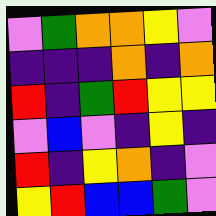[["violet", "green", "orange", "orange", "yellow", "violet"], ["indigo", "indigo", "indigo", "orange", "indigo", "orange"], ["red", "indigo", "green", "red", "yellow", "yellow"], ["violet", "blue", "violet", "indigo", "yellow", "indigo"], ["red", "indigo", "yellow", "orange", "indigo", "violet"], ["yellow", "red", "blue", "blue", "green", "violet"]]